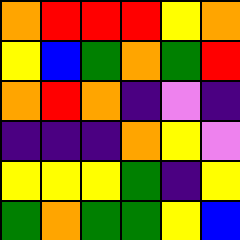[["orange", "red", "red", "red", "yellow", "orange"], ["yellow", "blue", "green", "orange", "green", "red"], ["orange", "red", "orange", "indigo", "violet", "indigo"], ["indigo", "indigo", "indigo", "orange", "yellow", "violet"], ["yellow", "yellow", "yellow", "green", "indigo", "yellow"], ["green", "orange", "green", "green", "yellow", "blue"]]